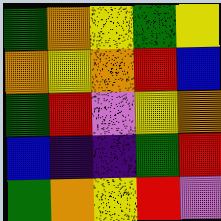[["green", "orange", "yellow", "green", "yellow"], ["orange", "yellow", "orange", "red", "blue"], ["green", "red", "violet", "yellow", "orange"], ["blue", "indigo", "indigo", "green", "red"], ["green", "orange", "yellow", "red", "violet"]]